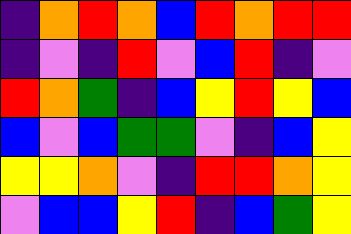[["indigo", "orange", "red", "orange", "blue", "red", "orange", "red", "red"], ["indigo", "violet", "indigo", "red", "violet", "blue", "red", "indigo", "violet"], ["red", "orange", "green", "indigo", "blue", "yellow", "red", "yellow", "blue"], ["blue", "violet", "blue", "green", "green", "violet", "indigo", "blue", "yellow"], ["yellow", "yellow", "orange", "violet", "indigo", "red", "red", "orange", "yellow"], ["violet", "blue", "blue", "yellow", "red", "indigo", "blue", "green", "yellow"]]